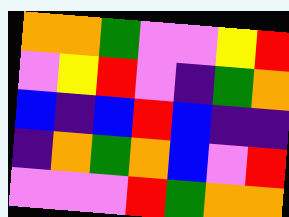[["orange", "orange", "green", "violet", "violet", "yellow", "red"], ["violet", "yellow", "red", "violet", "indigo", "green", "orange"], ["blue", "indigo", "blue", "red", "blue", "indigo", "indigo"], ["indigo", "orange", "green", "orange", "blue", "violet", "red"], ["violet", "violet", "violet", "red", "green", "orange", "orange"]]